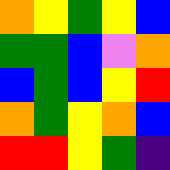[["orange", "yellow", "green", "yellow", "blue"], ["green", "green", "blue", "violet", "orange"], ["blue", "green", "blue", "yellow", "red"], ["orange", "green", "yellow", "orange", "blue"], ["red", "red", "yellow", "green", "indigo"]]